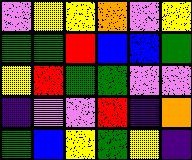[["violet", "yellow", "yellow", "orange", "violet", "yellow"], ["green", "green", "red", "blue", "blue", "green"], ["yellow", "red", "green", "green", "violet", "violet"], ["indigo", "violet", "violet", "red", "indigo", "orange"], ["green", "blue", "yellow", "green", "yellow", "indigo"]]